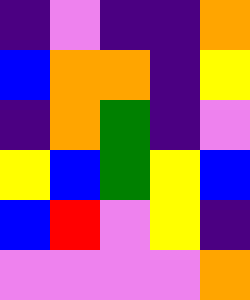[["indigo", "violet", "indigo", "indigo", "orange"], ["blue", "orange", "orange", "indigo", "yellow"], ["indigo", "orange", "green", "indigo", "violet"], ["yellow", "blue", "green", "yellow", "blue"], ["blue", "red", "violet", "yellow", "indigo"], ["violet", "violet", "violet", "violet", "orange"]]